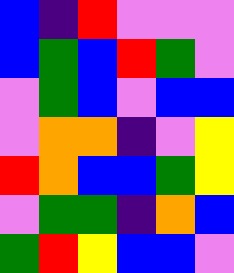[["blue", "indigo", "red", "violet", "violet", "violet"], ["blue", "green", "blue", "red", "green", "violet"], ["violet", "green", "blue", "violet", "blue", "blue"], ["violet", "orange", "orange", "indigo", "violet", "yellow"], ["red", "orange", "blue", "blue", "green", "yellow"], ["violet", "green", "green", "indigo", "orange", "blue"], ["green", "red", "yellow", "blue", "blue", "violet"]]